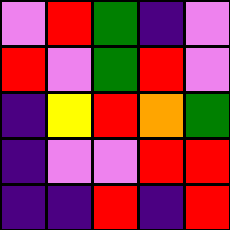[["violet", "red", "green", "indigo", "violet"], ["red", "violet", "green", "red", "violet"], ["indigo", "yellow", "red", "orange", "green"], ["indigo", "violet", "violet", "red", "red"], ["indigo", "indigo", "red", "indigo", "red"]]